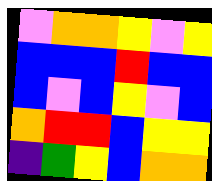[["violet", "orange", "orange", "yellow", "violet", "yellow"], ["blue", "blue", "blue", "red", "blue", "blue"], ["blue", "violet", "blue", "yellow", "violet", "blue"], ["orange", "red", "red", "blue", "yellow", "yellow"], ["indigo", "green", "yellow", "blue", "orange", "orange"]]